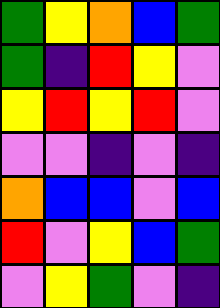[["green", "yellow", "orange", "blue", "green"], ["green", "indigo", "red", "yellow", "violet"], ["yellow", "red", "yellow", "red", "violet"], ["violet", "violet", "indigo", "violet", "indigo"], ["orange", "blue", "blue", "violet", "blue"], ["red", "violet", "yellow", "blue", "green"], ["violet", "yellow", "green", "violet", "indigo"]]